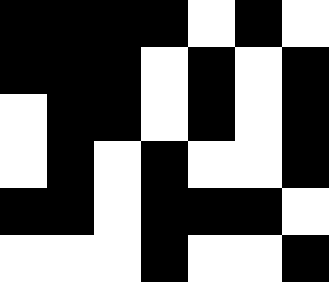[["black", "black", "black", "black", "white", "black", "white"], ["black", "black", "black", "white", "black", "white", "black"], ["white", "black", "black", "white", "black", "white", "black"], ["white", "black", "white", "black", "white", "white", "black"], ["black", "black", "white", "black", "black", "black", "white"], ["white", "white", "white", "black", "white", "white", "black"]]